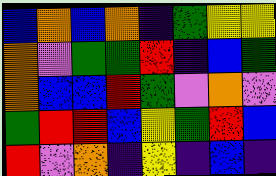[["blue", "orange", "blue", "orange", "indigo", "green", "yellow", "yellow"], ["orange", "violet", "green", "green", "red", "indigo", "blue", "green"], ["orange", "blue", "blue", "red", "green", "violet", "orange", "violet"], ["green", "red", "red", "blue", "yellow", "green", "red", "blue"], ["red", "violet", "orange", "indigo", "yellow", "indigo", "blue", "indigo"]]